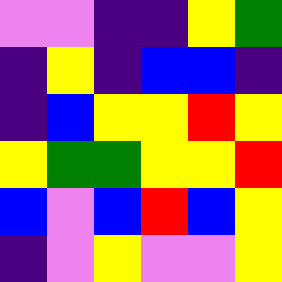[["violet", "violet", "indigo", "indigo", "yellow", "green"], ["indigo", "yellow", "indigo", "blue", "blue", "indigo"], ["indigo", "blue", "yellow", "yellow", "red", "yellow"], ["yellow", "green", "green", "yellow", "yellow", "red"], ["blue", "violet", "blue", "red", "blue", "yellow"], ["indigo", "violet", "yellow", "violet", "violet", "yellow"]]